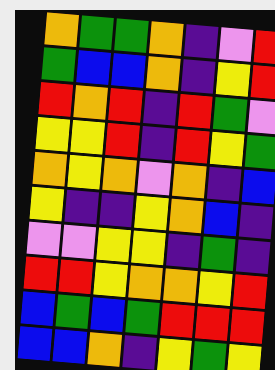[["orange", "green", "green", "orange", "indigo", "violet", "red"], ["green", "blue", "blue", "orange", "indigo", "yellow", "red"], ["red", "orange", "red", "indigo", "red", "green", "violet"], ["yellow", "yellow", "red", "indigo", "red", "yellow", "green"], ["orange", "yellow", "orange", "violet", "orange", "indigo", "blue"], ["yellow", "indigo", "indigo", "yellow", "orange", "blue", "indigo"], ["violet", "violet", "yellow", "yellow", "indigo", "green", "indigo"], ["red", "red", "yellow", "orange", "orange", "yellow", "red"], ["blue", "green", "blue", "green", "red", "red", "red"], ["blue", "blue", "orange", "indigo", "yellow", "green", "yellow"]]